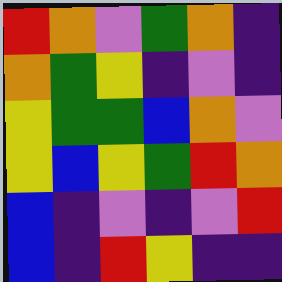[["red", "orange", "violet", "green", "orange", "indigo"], ["orange", "green", "yellow", "indigo", "violet", "indigo"], ["yellow", "green", "green", "blue", "orange", "violet"], ["yellow", "blue", "yellow", "green", "red", "orange"], ["blue", "indigo", "violet", "indigo", "violet", "red"], ["blue", "indigo", "red", "yellow", "indigo", "indigo"]]